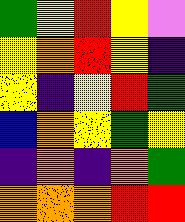[["green", "yellow", "red", "yellow", "violet"], ["yellow", "orange", "red", "yellow", "indigo"], ["yellow", "indigo", "yellow", "red", "green"], ["blue", "orange", "yellow", "green", "yellow"], ["indigo", "orange", "indigo", "orange", "green"], ["orange", "orange", "orange", "red", "red"]]